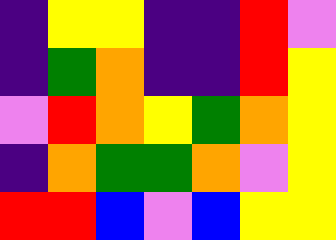[["indigo", "yellow", "yellow", "indigo", "indigo", "red", "violet"], ["indigo", "green", "orange", "indigo", "indigo", "red", "yellow"], ["violet", "red", "orange", "yellow", "green", "orange", "yellow"], ["indigo", "orange", "green", "green", "orange", "violet", "yellow"], ["red", "red", "blue", "violet", "blue", "yellow", "yellow"]]